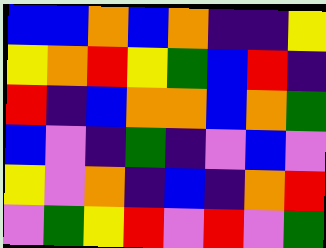[["blue", "blue", "orange", "blue", "orange", "indigo", "indigo", "yellow"], ["yellow", "orange", "red", "yellow", "green", "blue", "red", "indigo"], ["red", "indigo", "blue", "orange", "orange", "blue", "orange", "green"], ["blue", "violet", "indigo", "green", "indigo", "violet", "blue", "violet"], ["yellow", "violet", "orange", "indigo", "blue", "indigo", "orange", "red"], ["violet", "green", "yellow", "red", "violet", "red", "violet", "green"]]